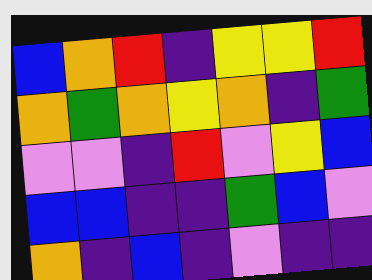[["blue", "orange", "red", "indigo", "yellow", "yellow", "red"], ["orange", "green", "orange", "yellow", "orange", "indigo", "green"], ["violet", "violet", "indigo", "red", "violet", "yellow", "blue"], ["blue", "blue", "indigo", "indigo", "green", "blue", "violet"], ["orange", "indigo", "blue", "indigo", "violet", "indigo", "indigo"]]